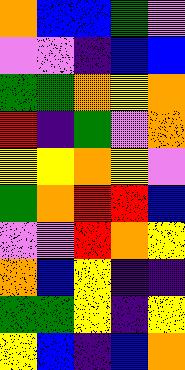[["orange", "blue", "blue", "green", "violet"], ["violet", "violet", "indigo", "blue", "blue"], ["green", "green", "orange", "yellow", "orange"], ["red", "indigo", "green", "violet", "orange"], ["yellow", "yellow", "orange", "yellow", "violet"], ["green", "orange", "red", "red", "blue"], ["violet", "violet", "red", "orange", "yellow"], ["orange", "blue", "yellow", "indigo", "indigo"], ["green", "green", "yellow", "indigo", "yellow"], ["yellow", "blue", "indigo", "blue", "orange"]]